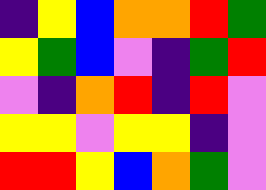[["indigo", "yellow", "blue", "orange", "orange", "red", "green"], ["yellow", "green", "blue", "violet", "indigo", "green", "red"], ["violet", "indigo", "orange", "red", "indigo", "red", "violet"], ["yellow", "yellow", "violet", "yellow", "yellow", "indigo", "violet"], ["red", "red", "yellow", "blue", "orange", "green", "violet"]]